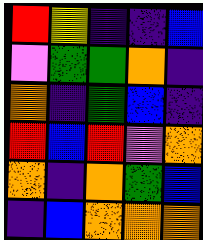[["red", "yellow", "indigo", "indigo", "blue"], ["violet", "green", "green", "orange", "indigo"], ["orange", "indigo", "green", "blue", "indigo"], ["red", "blue", "red", "violet", "orange"], ["orange", "indigo", "orange", "green", "blue"], ["indigo", "blue", "orange", "orange", "orange"]]